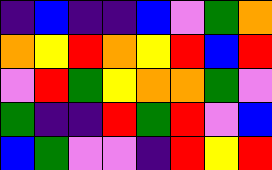[["indigo", "blue", "indigo", "indigo", "blue", "violet", "green", "orange"], ["orange", "yellow", "red", "orange", "yellow", "red", "blue", "red"], ["violet", "red", "green", "yellow", "orange", "orange", "green", "violet"], ["green", "indigo", "indigo", "red", "green", "red", "violet", "blue"], ["blue", "green", "violet", "violet", "indigo", "red", "yellow", "red"]]